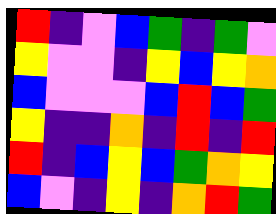[["red", "indigo", "violet", "blue", "green", "indigo", "green", "violet"], ["yellow", "violet", "violet", "indigo", "yellow", "blue", "yellow", "orange"], ["blue", "violet", "violet", "violet", "blue", "red", "blue", "green"], ["yellow", "indigo", "indigo", "orange", "indigo", "red", "indigo", "red"], ["red", "indigo", "blue", "yellow", "blue", "green", "orange", "yellow"], ["blue", "violet", "indigo", "yellow", "indigo", "orange", "red", "green"]]